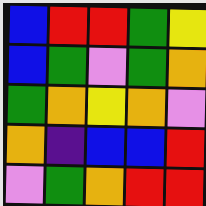[["blue", "red", "red", "green", "yellow"], ["blue", "green", "violet", "green", "orange"], ["green", "orange", "yellow", "orange", "violet"], ["orange", "indigo", "blue", "blue", "red"], ["violet", "green", "orange", "red", "red"]]